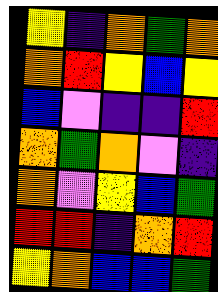[["yellow", "indigo", "orange", "green", "orange"], ["orange", "red", "yellow", "blue", "yellow"], ["blue", "violet", "indigo", "indigo", "red"], ["orange", "green", "orange", "violet", "indigo"], ["orange", "violet", "yellow", "blue", "green"], ["red", "red", "indigo", "orange", "red"], ["yellow", "orange", "blue", "blue", "green"]]